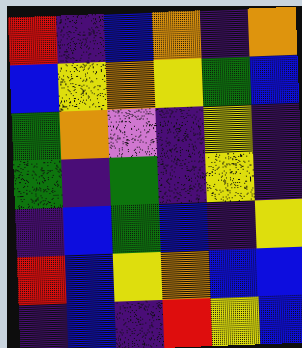[["red", "indigo", "blue", "orange", "indigo", "orange"], ["blue", "yellow", "orange", "yellow", "green", "blue"], ["green", "orange", "violet", "indigo", "yellow", "indigo"], ["green", "indigo", "green", "indigo", "yellow", "indigo"], ["indigo", "blue", "green", "blue", "indigo", "yellow"], ["red", "blue", "yellow", "orange", "blue", "blue"], ["indigo", "blue", "indigo", "red", "yellow", "blue"]]